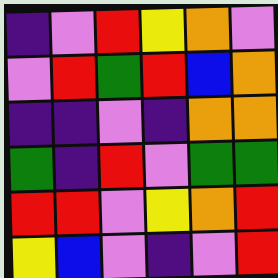[["indigo", "violet", "red", "yellow", "orange", "violet"], ["violet", "red", "green", "red", "blue", "orange"], ["indigo", "indigo", "violet", "indigo", "orange", "orange"], ["green", "indigo", "red", "violet", "green", "green"], ["red", "red", "violet", "yellow", "orange", "red"], ["yellow", "blue", "violet", "indigo", "violet", "red"]]